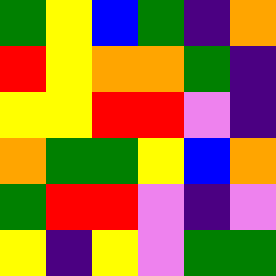[["green", "yellow", "blue", "green", "indigo", "orange"], ["red", "yellow", "orange", "orange", "green", "indigo"], ["yellow", "yellow", "red", "red", "violet", "indigo"], ["orange", "green", "green", "yellow", "blue", "orange"], ["green", "red", "red", "violet", "indigo", "violet"], ["yellow", "indigo", "yellow", "violet", "green", "green"]]